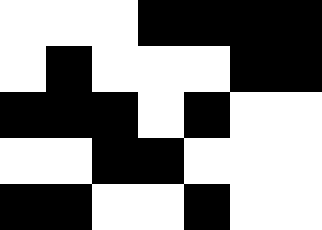[["white", "white", "white", "black", "black", "black", "black"], ["white", "black", "white", "white", "white", "black", "black"], ["black", "black", "black", "white", "black", "white", "white"], ["white", "white", "black", "black", "white", "white", "white"], ["black", "black", "white", "white", "black", "white", "white"]]